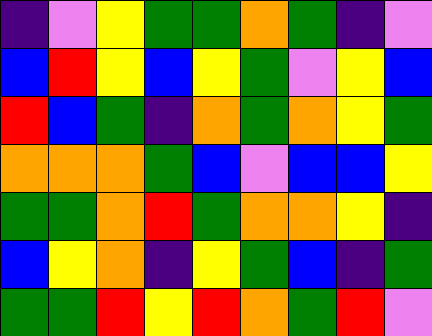[["indigo", "violet", "yellow", "green", "green", "orange", "green", "indigo", "violet"], ["blue", "red", "yellow", "blue", "yellow", "green", "violet", "yellow", "blue"], ["red", "blue", "green", "indigo", "orange", "green", "orange", "yellow", "green"], ["orange", "orange", "orange", "green", "blue", "violet", "blue", "blue", "yellow"], ["green", "green", "orange", "red", "green", "orange", "orange", "yellow", "indigo"], ["blue", "yellow", "orange", "indigo", "yellow", "green", "blue", "indigo", "green"], ["green", "green", "red", "yellow", "red", "orange", "green", "red", "violet"]]